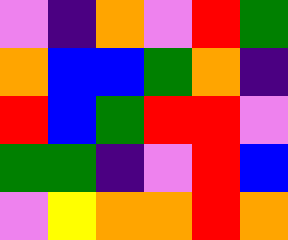[["violet", "indigo", "orange", "violet", "red", "green"], ["orange", "blue", "blue", "green", "orange", "indigo"], ["red", "blue", "green", "red", "red", "violet"], ["green", "green", "indigo", "violet", "red", "blue"], ["violet", "yellow", "orange", "orange", "red", "orange"]]